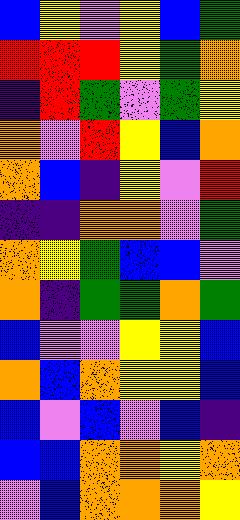[["blue", "yellow", "violet", "yellow", "blue", "green"], ["red", "red", "red", "yellow", "green", "orange"], ["indigo", "red", "green", "violet", "green", "yellow"], ["orange", "violet", "red", "yellow", "blue", "orange"], ["orange", "blue", "indigo", "yellow", "violet", "red"], ["indigo", "indigo", "orange", "orange", "violet", "green"], ["orange", "yellow", "green", "blue", "blue", "violet"], ["orange", "indigo", "green", "green", "orange", "green"], ["blue", "violet", "violet", "yellow", "yellow", "blue"], ["orange", "blue", "orange", "yellow", "yellow", "blue"], ["blue", "violet", "blue", "violet", "blue", "indigo"], ["blue", "blue", "orange", "orange", "yellow", "orange"], ["violet", "blue", "orange", "orange", "orange", "yellow"]]